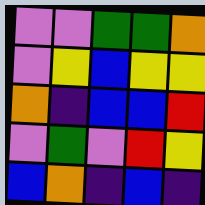[["violet", "violet", "green", "green", "orange"], ["violet", "yellow", "blue", "yellow", "yellow"], ["orange", "indigo", "blue", "blue", "red"], ["violet", "green", "violet", "red", "yellow"], ["blue", "orange", "indigo", "blue", "indigo"]]